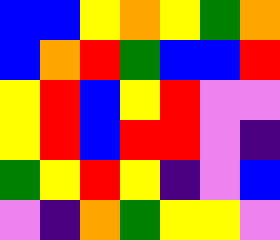[["blue", "blue", "yellow", "orange", "yellow", "green", "orange"], ["blue", "orange", "red", "green", "blue", "blue", "red"], ["yellow", "red", "blue", "yellow", "red", "violet", "violet"], ["yellow", "red", "blue", "red", "red", "violet", "indigo"], ["green", "yellow", "red", "yellow", "indigo", "violet", "blue"], ["violet", "indigo", "orange", "green", "yellow", "yellow", "violet"]]